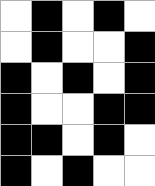[["white", "black", "white", "black", "white"], ["white", "black", "white", "white", "black"], ["black", "white", "black", "white", "black"], ["black", "white", "white", "black", "black"], ["black", "black", "white", "black", "white"], ["black", "white", "black", "white", "white"]]